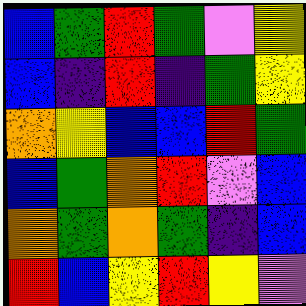[["blue", "green", "red", "green", "violet", "yellow"], ["blue", "indigo", "red", "indigo", "green", "yellow"], ["orange", "yellow", "blue", "blue", "red", "green"], ["blue", "green", "orange", "red", "violet", "blue"], ["orange", "green", "orange", "green", "indigo", "blue"], ["red", "blue", "yellow", "red", "yellow", "violet"]]